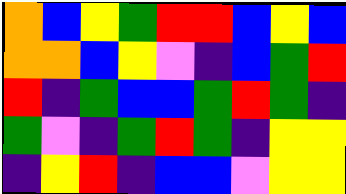[["orange", "blue", "yellow", "green", "red", "red", "blue", "yellow", "blue"], ["orange", "orange", "blue", "yellow", "violet", "indigo", "blue", "green", "red"], ["red", "indigo", "green", "blue", "blue", "green", "red", "green", "indigo"], ["green", "violet", "indigo", "green", "red", "green", "indigo", "yellow", "yellow"], ["indigo", "yellow", "red", "indigo", "blue", "blue", "violet", "yellow", "yellow"]]